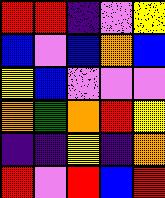[["red", "red", "indigo", "violet", "yellow"], ["blue", "violet", "blue", "orange", "blue"], ["yellow", "blue", "violet", "violet", "violet"], ["orange", "green", "orange", "red", "yellow"], ["indigo", "indigo", "yellow", "indigo", "orange"], ["red", "violet", "red", "blue", "red"]]